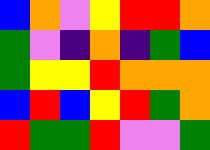[["blue", "orange", "violet", "yellow", "red", "red", "orange"], ["green", "violet", "indigo", "orange", "indigo", "green", "blue"], ["green", "yellow", "yellow", "red", "orange", "orange", "orange"], ["blue", "red", "blue", "yellow", "red", "green", "orange"], ["red", "green", "green", "red", "violet", "violet", "green"]]